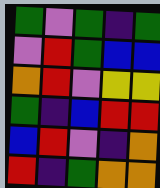[["green", "violet", "green", "indigo", "green"], ["violet", "red", "green", "blue", "blue"], ["orange", "red", "violet", "yellow", "yellow"], ["green", "indigo", "blue", "red", "red"], ["blue", "red", "violet", "indigo", "orange"], ["red", "indigo", "green", "orange", "orange"]]